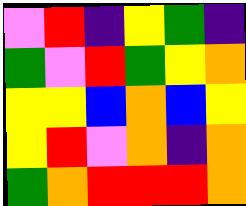[["violet", "red", "indigo", "yellow", "green", "indigo"], ["green", "violet", "red", "green", "yellow", "orange"], ["yellow", "yellow", "blue", "orange", "blue", "yellow"], ["yellow", "red", "violet", "orange", "indigo", "orange"], ["green", "orange", "red", "red", "red", "orange"]]